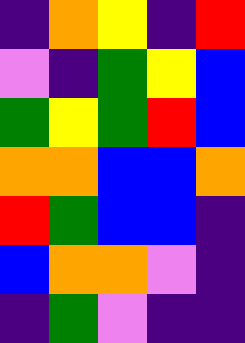[["indigo", "orange", "yellow", "indigo", "red"], ["violet", "indigo", "green", "yellow", "blue"], ["green", "yellow", "green", "red", "blue"], ["orange", "orange", "blue", "blue", "orange"], ["red", "green", "blue", "blue", "indigo"], ["blue", "orange", "orange", "violet", "indigo"], ["indigo", "green", "violet", "indigo", "indigo"]]